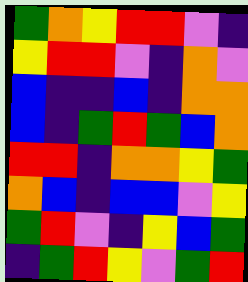[["green", "orange", "yellow", "red", "red", "violet", "indigo"], ["yellow", "red", "red", "violet", "indigo", "orange", "violet"], ["blue", "indigo", "indigo", "blue", "indigo", "orange", "orange"], ["blue", "indigo", "green", "red", "green", "blue", "orange"], ["red", "red", "indigo", "orange", "orange", "yellow", "green"], ["orange", "blue", "indigo", "blue", "blue", "violet", "yellow"], ["green", "red", "violet", "indigo", "yellow", "blue", "green"], ["indigo", "green", "red", "yellow", "violet", "green", "red"]]